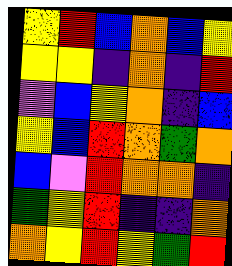[["yellow", "red", "blue", "orange", "blue", "yellow"], ["yellow", "yellow", "indigo", "orange", "indigo", "red"], ["violet", "blue", "yellow", "orange", "indigo", "blue"], ["yellow", "blue", "red", "orange", "green", "orange"], ["blue", "violet", "red", "orange", "orange", "indigo"], ["green", "yellow", "red", "indigo", "indigo", "orange"], ["orange", "yellow", "red", "yellow", "green", "red"]]